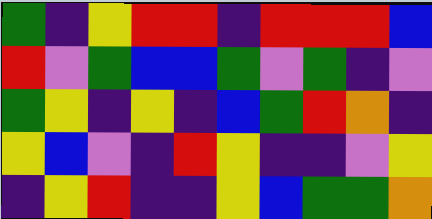[["green", "indigo", "yellow", "red", "red", "indigo", "red", "red", "red", "blue"], ["red", "violet", "green", "blue", "blue", "green", "violet", "green", "indigo", "violet"], ["green", "yellow", "indigo", "yellow", "indigo", "blue", "green", "red", "orange", "indigo"], ["yellow", "blue", "violet", "indigo", "red", "yellow", "indigo", "indigo", "violet", "yellow"], ["indigo", "yellow", "red", "indigo", "indigo", "yellow", "blue", "green", "green", "orange"]]